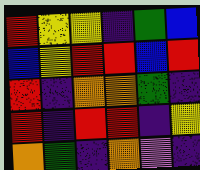[["red", "yellow", "yellow", "indigo", "green", "blue"], ["blue", "yellow", "red", "red", "blue", "red"], ["red", "indigo", "orange", "orange", "green", "indigo"], ["red", "indigo", "red", "red", "indigo", "yellow"], ["orange", "green", "indigo", "orange", "violet", "indigo"]]